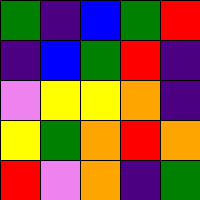[["green", "indigo", "blue", "green", "red"], ["indigo", "blue", "green", "red", "indigo"], ["violet", "yellow", "yellow", "orange", "indigo"], ["yellow", "green", "orange", "red", "orange"], ["red", "violet", "orange", "indigo", "green"]]